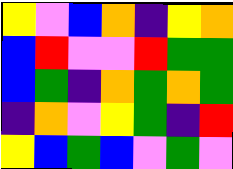[["yellow", "violet", "blue", "orange", "indigo", "yellow", "orange"], ["blue", "red", "violet", "violet", "red", "green", "green"], ["blue", "green", "indigo", "orange", "green", "orange", "green"], ["indigo", "orange", "violet", "yellow", "green", "indigo", "red"], ["yellow", "blue", "green", "blue", "violet", "green", "violet"]]